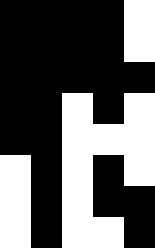[["black", "black", "black", "black", "white"], ["black", "black", "black", "black", "white"], ["black", "black", "black", "black", "black"], ["black", "black", "white", "black", "white"], ["black", "black", "white", "white", "white"], ["white", "black", "white", "black", "white"], ["white", "black", "white", "black", "black"], ["white", "black", "white", "white", "black"]]